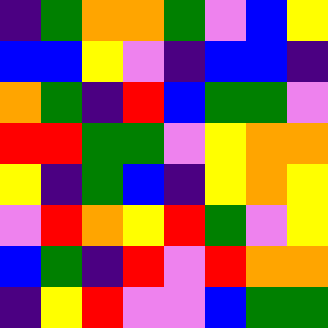[["indigo", "green", "orange", "orange", "green", "violet", "blue", "yellow"], ["blue", "blue", "yellow", "violet", "indigo", "blue", "blue", "indigo"], ["orange", "green", "indigo", "red", "blue", "green", "green", "violet"], ["red", "red", "green", "green", "violet", "yellow", "orange", "orange"], ["yellow", "indigo", "green", "blue", "indigo", "yellow", "orange", "yellow"], ["violet", "red", "orange", "yellow", "red", "green", "violet", "yellow"], ["blue", "green", "indigo", "red", "violet", "red", "orange", "orange"], ["indigo", "yellow", "red", "violet", "violet", "blue", "green", "green"]]